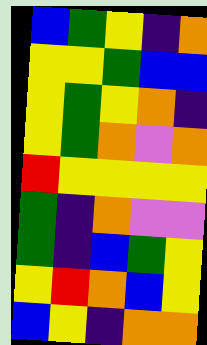[["blue", "green", "yellow", "indigo", "orange"], ["yellow", "yellow", "green", "blue", "blue"], ["yellow", "green", "yellow", "orange", "indigo"], ["yellow", "green", "orange", "violet", "orange"], ["red", "yellow", "yellow", "yellow", "yellow"], ["green", "indigo", "orange", "violet", "violet"], ["green", "indigo", "blue", "green", "yellow"], ["yellow", "red", "orange", "blue", "yellow"], ["blue", "yellow", "indigo", "orange", "orange"]]